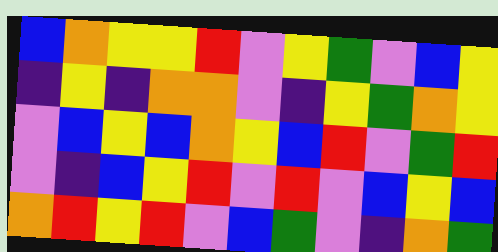[["blue", "orange", "yellow", "yellow", "red", "violet", "yellow", "green", "violet", "blue", "yellow"], ["indigo", "yellow", "indigo", "orange", "orange", "violet", "indigo", "yellow", "green", "orange", "yellow"], ["violet", "blue", "yellow", "blue", "orange", "yellow", "blue", "red", "violet", "green", "red"], ["violet", "indigo", "blue", "yellow", "red", "violet", "red", "violet", "blue", "yellow", "blue"], ["orange", "red", "yellow", "red", "violet", "blue", "green", "violet", "indigo", "orange", "green"]]